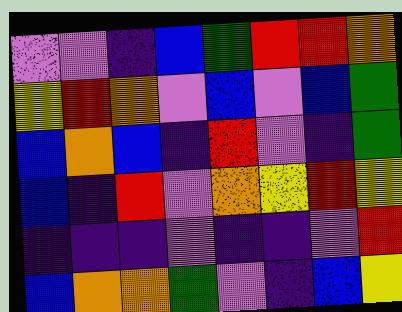[["violet", "violet", "indigo", "blue", "green", "red", "red", "orange"], ["yellow", "red", "orange", "violet", "blue", "violet", "blue", "green"], ["blue", "orange", "blue", "indigo", "red", "violet", "indigo", "green"], ["blue", "indigo", "red", "violet", "orange", "yellow", "red", "yellow"], ["indigo", "indigo", "indigo", "violet", "indigo", "indigo", "violet", "red"], ["blue", "orange", "orange", "green", "violet", "indigo", "blue", "yellow"]]